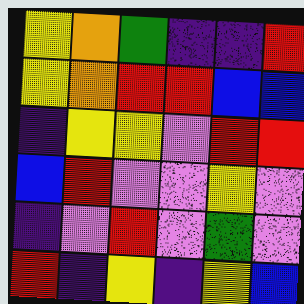[["yellow", "orange", "green", "indigo", "indigo", "red"], ["yellow", "orange", "red", "red", "blue", "blue"], ["indigo", "yellow", "yellow", "violet", "red", "red"], ["blue", "red", "violet", "violet", "yellow", "violet"], ["indigo", "violet", "red", "violet", "green", "violet"], ["red", "indigo", "yellow", "indigo", "yellow", "blue"]]